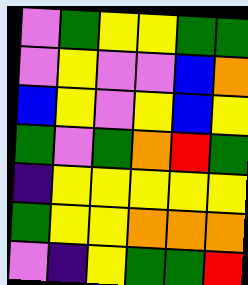[["violet", "green", "yellow", "yellow", "green", "green"], ["violet", "yellow", "violet", "violet", "blue", "orange"], ["blue", "yellow", "violet", "yellow", "blue", "yellow"], ["green", "violet", "green", "orange", "red", "green"], ["indigo", "yellow", "yellow", "yellow", "yellow", "yellow"], ["green", "yellow", "yellow", "orange", "orange", "orange"], ["violet", "indigo", "yellow", "green", "green", "red"]]